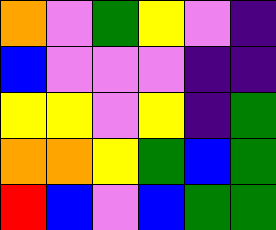[["orange", "violet", "green", "yellow", "violet", "indigo"], ["blue", "violet", "violet", "violet", "indigo", "indigo"], ["yellow", "yellow", "violet", "yellow", "indigo", "green"], ["orange", "orange", "yellow", "green", "blue", "green"], ["red", "blue", "violet", "blue", "green", "green"]]